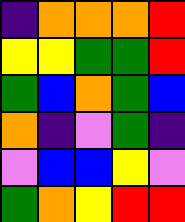[["indigo", "orange", "orange", "orange", "red"], ["yellow", "yellow", "green", "green", "red"], ["green", "blue", "orange", "green", "blue"], ["orange", "indigo", "violet", "green", "indigo"], ["violet", "blue", "blue", "yellow", "violet"], ["green", "orange", "yellow", "red", "red"]]